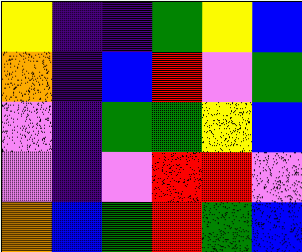[["yellow", "indigo", "indigo", "green", "yellow", "blue"], ["orange", "indigo", "blue", "red", "violet", "green"], ["violet", "indigo", "green", "green", "yellow", "blue"], ["violet", "indigo", "violet", "red", "red", "violet"], ["orange", "blue", "green", "red", "green", "blue"]]